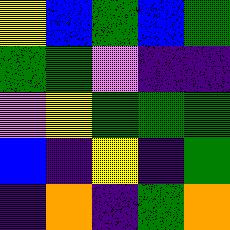[["yellow", "blue", "green", "blue", "green"], ["green", "green", "violet", "indigo", "indigo"], ["violet", "yellow", "green", "green", "green"], ["blue", "indigo", "yellow", "indigo", "green"], ["indigo", "orange", "indigo", "green", "orange"]]